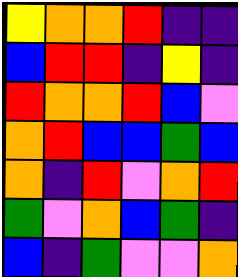[["yellow", "orange", "orange", "red", "indigo", "indigo"], ["blue", "red", "red", "indigo", "yellow", "indigo"], ["red", "orange", "orange", "red", "blue", "violet"], ["orange", "red", "blue", "blue", "green", "blue"], ["orange", "indigo", "red", "violet", "orange", "red"], ["green", "violet", "orange", "blue", "green", "indigo"], ["blue", "indigo", "green", "violet", "violet", "orange"]]